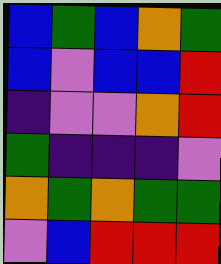[["blue", "green", "blue", "orange", "green"], ["blue", "violet", "blue", "blue", "red"], ["indigo", "violet", "violet", "orange", "red"], ["green", "indigo", "indigo", "indigo", "violet"], ["orange", "green", "orange", "green", "green"], ["violet", "blue", "red", "red", "red"]]